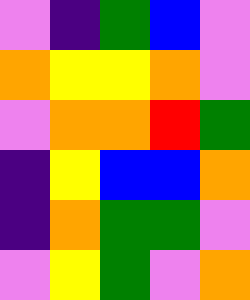[["violet", "indigo", "green", "blue", "violet"], ["orange", "yellow", "yellow", "orange", "violet"], ["violet", "orange", "orange", "red", "green"], ["indigo", "yellow", "blue", "blue", "orange"], ["indigo", "orange", "green", "green", "violet"], ["violet", "yellow", "green", "violet", "orange"]]